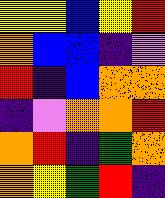[["yellow", "yellow", "blue", "yellow", "red"], ["orange", "blue", "blue", "indigo", "violet"], ["red", "indigo", "blue", "orange", "orange"], ["indigo", "violet", "orange", "orange", "red"], ["orange", "red", "indigo", "green", "orange"], ["orange", "yellow", "green", "red", "indigo"]]